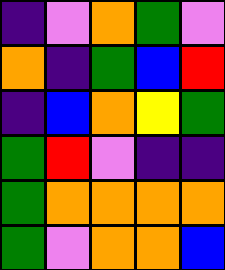[["indigo", "violet", "orange", "green", "violet"], ["orange", "indigo", "green", "blue", "red"], ["indigo", "blue", "orange", "yellow", "green"], ["green", "red", "violet", "indigo", "indigo"], ["green", "orange", "orange", "orange", "orange"], ["green", "violet", "orange", "orange", "blue"]]